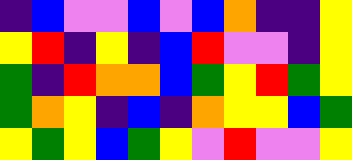[["indigo", "blue", "violet", "violet", "blue", "violet", "blue", "orange", "indigo", "indigo", "yellow"], ["yellow", "red", "indigo", "yellow", "indigo", "blue", "red", "violet", "violet", "indigo", "yellow"], ["green", "indigo", "red", "orange", "orange", "blue", "green", "yellow", "red", "green", "yellow"], ["green", "orange", "yellow", "indigo", "blue", "indigo", "orange", "yellow", "yellow", "blue", "green"], ["yellow", "green", "yellow", "blue", "green", "yellow", "violet", "red", "violet", "violet", "yellow"]]